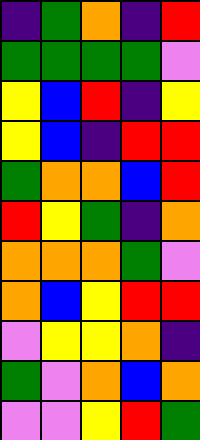[["indigo", "green", "orange", "indigo", "red"], ["green", "green", "green", "green", "violet"], ["yellow", "blue", "red", "indigo", "yellow"], ["yellow", "blue", "indigo", "red", "red"], ["green", "orange", "orange", "blue", "red"], ["red", "yellow", "green", "indigo", "orange"], ["orange", "orange", "orange", "green", "violet"], ["orange", "blue", "yellow", "red", "red"], ["violet", "yellow", "yellow", "orange", "indigo"], ["green", "violet", "orange", "blue", "orange"], ["violet", "violet", "yellow", "red", "green"]]